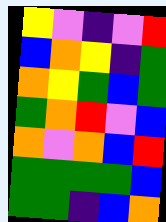[["yellow", "violet", "indigo", "violet", "red"], ["blue", "orange", "yellow", "indigo", "green"], ["orange", "yellow", "green", "blue", "green"], ["green", "orange", "red", "violet", "blue"], ["orange", "violet", "orange", "blue", "red"], ["green", "green", "green", "green", "blue"], ["green", "green", "indigo", "blue", "orange"]]